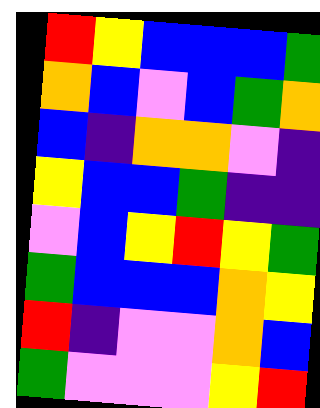[["red", "yellow", "blue", "blue", "blue", "green"], ["orange", "blue", "violet", "blue", "green", "orange"], ["blue", "indigo", "orange", "orange", "violet", "indigo"], ["yellow", "blue", "blue", "green", "indigo", "indigo"], ["violet", "blue", "yellow", "red", "yellow", "green"], ["green", "blue", "blue", "blue", "orange", "yellow"], ["red", "indigo", "violet", "violet", "orange", "blue"], ["green", "violet", "violet", "violet", "yellow", "red"]]